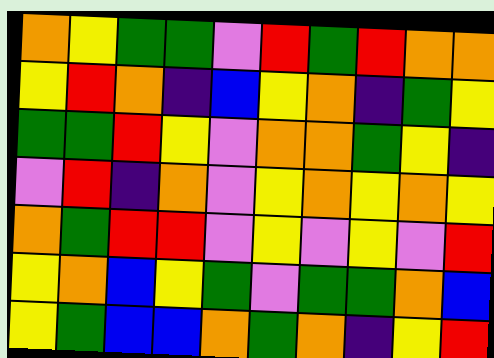[["orange", "yellow", "green", "green", "violet", "red", "green", "red", "orange", "orange"], ["yellow", "red", "orange", "indigo", "blue", "yellow", "orange", "indigo", "green", "yellow"], ["green", "green", "red", "yellow", "violet", "orange", "orange", "green", "yellow", "indigo"], ["violet", "red", "indigo", "orange", "violet", "yellow", "orange", "yellow", "orange", "yellow"], ["orange", "green", "red", "red", "violet", "yellow", "violet", "yellow", "violet", "red"], ["yellow", "orange", "blue", "yellow", "green", "violet", "green", "green", "orange", "blue"], ["yellow", "green", "blue", "blue", "orange", "green", "orange", "indigo", "yellow", "red"]]